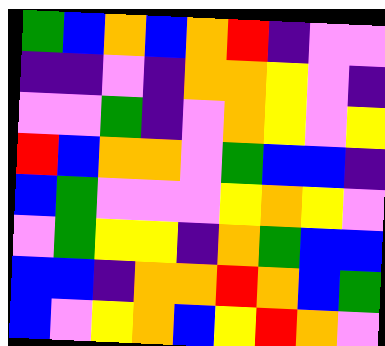[["green", "blue", "orange", "blue", "orange", "red", "indigo", "violet", "violet"], ["indigo", "indigo", "violet", "indigo", "orange", "orange", "yellow", "violet", "indigo"], ["violet", "violet", "green", "indigo", "violet", "orange", "yellow", "violet", "yellow"], ["red", "blue", "orange", "orange", "violet", "green", "blue", "blue", "indigo"], ["blue", "green", "violet", "violet", "violet", "yellow", "orange", "yellow", "violet"], ["violet", "green", "yellow", "yellow", "indigo", "orange", "green", "blue", "blue"], ["blue", "blue", "indigo", "orange", "orange", "red", "orange", "blue", "green"], ["blue", "violet", "yellow", "orange", "blue", "yellow", "red", "orange", "violet"]]